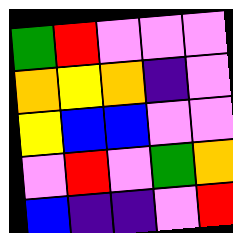[["green", "red", "violet", "violet", "violet"], ["orange", "yellow", "orange", "indigo", "violet"], ["yellow", "blue", "blue", "violet", "violet"], ["violet", "red", "violet", "green", "orange"], ["blue", "indigo", "indigo", "violet", "red"]]